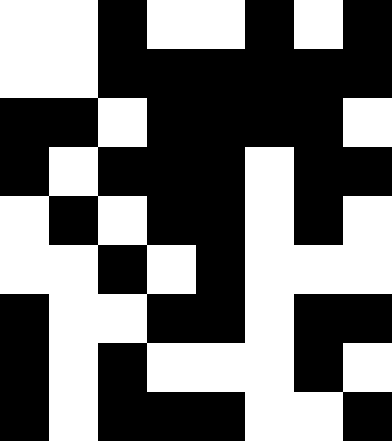[["white", "white", "black", "white", "white", "black", "white", "black"], ["white", "white", "black", "black", "black", "black", "black", "black"], ["black", "black", "white", "black", "black", "black", "black", "white"], ["black", "white", "black", "black", "black", "white", "black", "black"], ["white", "black", "white", "black", "black", "white", "black", "white"], ["white", "white", "black", "white", "black", "white", "white", "white"], ["black", "white", "white", "black", "black", "white", "black", "black"], ["black", "white", "black", "white", "white", "white", "black", "white"], ["black", "white", "black", "black", "black", "white", "white", "black"]]